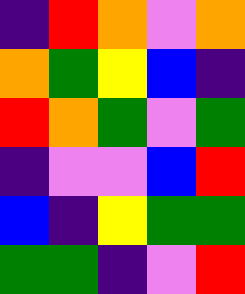[["indigo", "red", "orange", "violet", "orange"], ["orange", "green", "yellow", "blue", "indigo"], ["red", "orange", "green", "violet", "green"], ["indigo", "violet", "violet", "blue", "red"], ["blue", "indigo", "yellow", "green", "green"], ["green", "green", "indigo", "violet", "red"]]